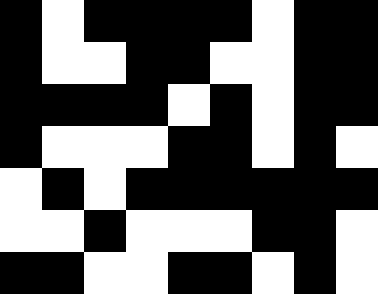[["black", "white", "black", "black", "black", "black", "white", "black", "black"], ["black", "white", "white", "black", "black", "white", "white", "black", "black"], ["black", "black", "black", "black", "white", "black", "white", "black", "black"], ["black", "white", "white", "white", "black", "black", "white", "black", "white"], ["white", "black", "white", "black", "black", "black", "black", "black", "black"], ["white", "white", "black", "white", "white", "white", "black", "black", "white"], ["black", "black", "white", "white", "black", "black", "white", "black", "white"]]